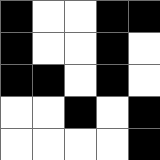[["black", "white", "white", "black", "black"], ["black", "white", "white", "black", "white"], ["black", "black", "white", "black", "white"], ["white", "white", "black", "white", "black"], ["white", "white", "white", "white", "black"]]